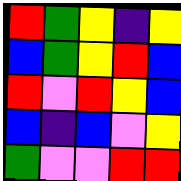[["red", "green", "yellow", "indigo", "yellow"], ["blue", "green", "yellow", "red", "blue"], ["red", "violet", "red", "yellow", "blue"], ["blue", "indigo", "blue", "violet", "yellow"], ["green", "violet", "violet", "red", "red"]]